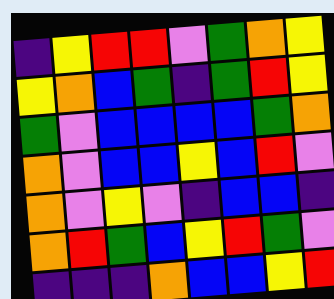[["indigo", "yellow", "red", "red", "violet", "green", "orange", "yellow"], ["yellow", "orange", "blue", "green", "indigo", "green", "red", "yellow"], ["green", "violet", "blue", "blue", "blue", "blue", "green", "orange"], ["orange", "violet", "blue", "blue", "yellow", "blue", "red", "violet"], ["orange", "violet", "yellow", "violet", "indigo", "blue", "blue", "indigo"], ["orange", "red", "green", "blue", "yellow", "red", "green", "violet"], ["indigo", "indigo", "indigo", "orange", "blue", "blue", "yellow", "red"]]